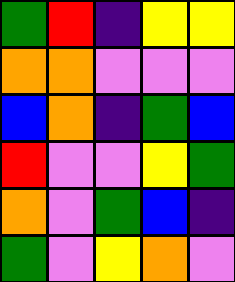[["green", "red", "indigo", "yellow", "yellow"], ["orange", "orange", "violet", "violet", "violet"], ["blue", "orange", "indigo", "green", "blue"], ["red", "violet", "violet", "yellow", "green"], ["orange", "violet", "green", "blue", "indigo"], ["green", "violet", "yellow", "orange", "violet"]]